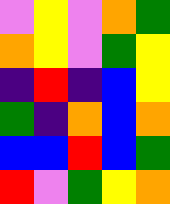[["violet", "yellow", "violet", "orange", "green"], ["orange", "yellow", "violet", "green", "yellow"], ["indigo", "red", "indigo", "blue", "yellow"], ["green", "indigo", "orange", "blue", "orange"], ["blue", "blue", "red", "blue", "green"], ["red", "violet", "green", "yellow", "orange"]]